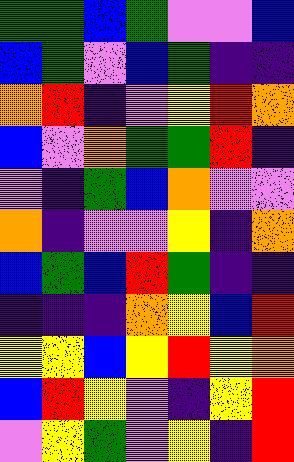[["green", "green", "blue", "green", "violet", "violet", "blue"], ["blue", "green", "violet", "blue", "green", "indigo", "indigo"], ["orange", "red", "indigo", "violet", "yellow", "red", "orange"], ["blue", "violet", "orange", "green", "green", "red", "indigo"], ["violet", "indigo", "green", "blue", "orange", "violet", "violet"], ["orange", "indigo", "violet", "violet", "yellow", "indigo", "orange"], ["blue", "green", "blue", "red", "green", "indigo", "indigo"], ["indigo", "indigo", "indigo", "orange", "yellow", "blue", "red"], ["yellow", "yellow", "blue", "yellow", "red", "yellow", "orange"], ["blue", "red", "yellow", "violet", "indigo", "yellow", "red"], ["violet", "yellow", "green", "violet", "yellow", "indigo", "red"]]